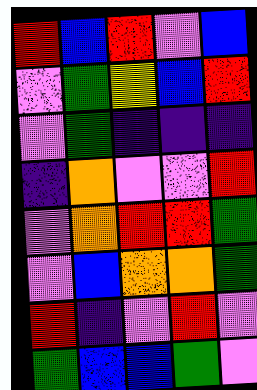[["red", "blue", "red", "violet", "blue"], ["violet", "green", "yellow", "blue", "red"], ["violet", "green", "indigo", "indigo", "indigo"], ["indigo", "orange", "violet", "violet", "red"], ["violet", "orange", "red", "red", "green"], ["violet", "blue", "orange", "orange", "green"], ["red", "indigo", "violet", "red", "violet"], ["green", "blue", "blue", "green", "violet"]]